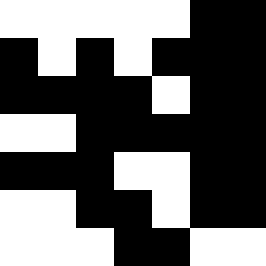[["white", "white", "white", "white", "white", "black", "black"], ["black", "white", "black", "white", "black", "black", "black"], ["black", "black", "black", "black", "white", "black", "black"], ["white", "white", "black", "black", "black", "black", "black"], ["black", "black", "black", "white", "white", "black", "black"], ["white", "white", "black", "black", "white", "black", "black"], ["white", "white", "white", "black", "black", "white", "white"]]